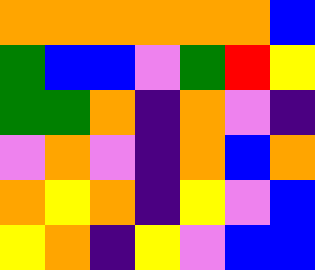[["orange", "orange", "orange", "orange", "orange", "orange", "blue"], ["green", "blue", "blue", "violet", "green", "red", "yellow"], ["green", "green", "orange", "indigo", "orange", "violet", "indigo"], ["violet", "orange", "violet", "indigo", "orange", "blue", "orange"], ["orange", "yellow", "orange", "indigo", "yellow", "violet", "blue"], ["yellow", "orange", "indigo", "yellow", "violet", "blue", "blue"]]